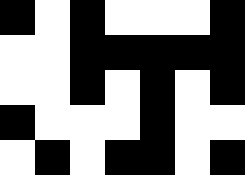[["black", "white", "black", "white", "white", "white", "black"], ["white", "white", "black", "black", "black", "black", "black"], ["white", "white", "black", "white", "black", "white", "black"], ["black", "white", "white", "white", "black", "white", "white"], ["white", "black", "white", "black", "black", "white", "black"]]